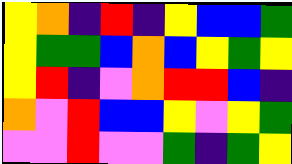[["yellow", "orange", "indigo", "red", "indigo", "yellow", "blue", "blue", "green"], ["yellow", "green", "green", "blue", "orange", "blue", "yellow", "green", "yellow"], ["yellow", "red", "indigo", "violet", "orange", "red", "red", "blue", "indigo"], ["orange", "violet", "red", "blue", "blue", "yellow", "violet", "yellow", "green"], ["violet", "violet", "red", "violet", "violet", "green", "indigo", "green", "yellow"]]